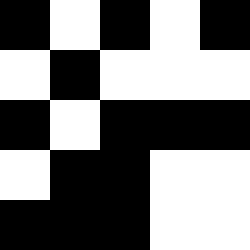[["black", "white", "black", "white", "black"], ["white", "black", "white", "white", "white"], ["black", "white", "black", "black", "black"], ["white", "black", "black", "white", "white"], ["black", "black", "black", "white", "white"]]